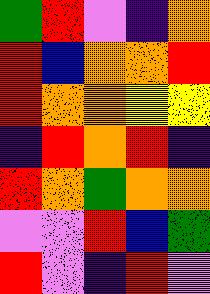[["green", "red", "violet", "indigo", "orange"], ["red", "blue", "orange", "orange", "red"], ["red", "orange", "orange", "yellow", "yellow"], ["indigo", "red", "orange", "red", "indigo"], ["red", "orange", "green", "orange", "orange"], ["violet", "violet", "red", "blue", "green"], ["red", "violet", "indigo", "red", "violet"]]